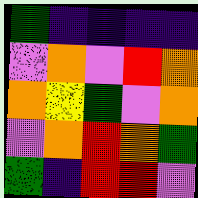[["green", "indigo", "indigo", "indigo", "indigo"], ["violet", "orange", "violet", "red", "orange"], ["orange", "yellow", "green", "violet", "orange"], ["violet", "orange", "red", "orange", "green"], ["green", "indigo", "red", "red", "violet"]]